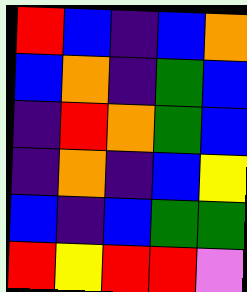[["red", "blue", "indigo", "blue", "orange"], ["blue", "orange", "indigo", "green", "blue"], ["indigo", "red", "orange", "green", "blue"], ["indigo", "orange", "indigo", "blue", "yellow"], ["blue", "indigo", "blue", "green", "green"], ["red", "yellow", "red", "red", "violet"]]